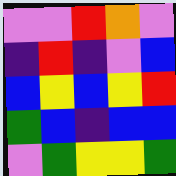[["violet", "violet", "red", "orange", "violet"], ["indigo", "red", "indigo", "violet", "blue"], ["blue", "yellow", "blue", "yellow", "red"], ["green", "blue", "indigo", "blue", "blue"], ["violet", "green", "yellow", "yellow", "green"]]